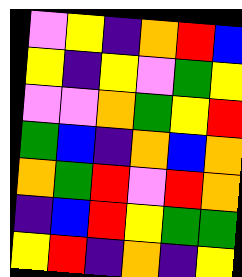[["violet", "yellow", "indigo", "orange", "red", "blue"], ["yellow", "indigo", "yellow", "violet", "green", "yellow"], ["violet", "violet", "orange", "green", "yellow", "red"], ["green", "blue", "indigo", "orange", "blue", "orange"], ["orange", "green", "red", "violet", "red", "orange"], ["indigo", "blue", "red", "yellow", "green", "green"], ["yellow", "red", "indigo", "orange", "indigo", "yellow"]]